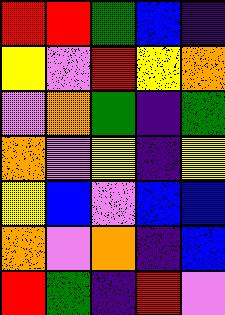[["red", "red", "green", "blue", "indigo"], ["yellow", "violet", "red", "yellow", "orange"], ["violet", "orange", "green", "indigo", "green"], ["orange", "violet", "yellow", "indigo", "yellow"], ["yellow", "blue", "violet", "blue", "blue"], ["orange", "violet", "orange", "indigo", "blue"], ["red", "green", "indigo", "red", "violet"]]